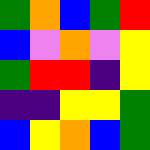[["green", "orange", "blue", "green", "red"], ["blue", "violet", "orange", "violet", "yellow"], ["green", "red", "red", "indigo", "yellow"], ["indigo", "indigo", "yellow", "yellow", "green"], ["blue", "yellow", "orange", "blue", "green"]]